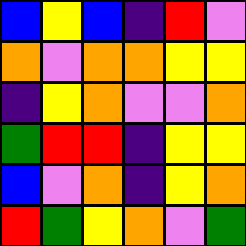[["blue", "yellow", "blue", "indigo", "red", "violet"], ["orange", "violet", "orange", "orange", "yellow", "yellow"], ["indigo", "yellow", "orange", "violet", "violet", "orange"], ["green", "red", "red", "indigo", "yellow", "yellow"], ["blue", "violet", "orange", "indigo", "yellow", "orange"], ["red", "green", "yellow", "orange", "violet", "green"]]